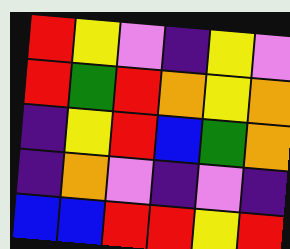[["red", "yellow", "violet", "indigo", "yellow", "violet"], ["red", "green", "red", "orange", "yellow", "orange"], ["indigo", "yellow", "red", "blue", "green", "orange"], ["indigo", "orange", "violet", "indigo", "violet", "indigo"], ["blue", "blue", "red", "red", "yellow", "red"]]